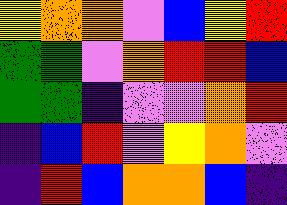[["yellow", "orange", "orange", "violet", "blue", "yellow", "red"], ["green", "green", "violet", "orange", "red", "red", "blue"], ["green", "green", "indigo", "violet", "violet", "orange", "red"], ["indigo", "blue", "red", "violet", "yellow", "orange", "violet"], ["indigo", "red", "blue", "orange", "orange", "blue", "indigo"]]